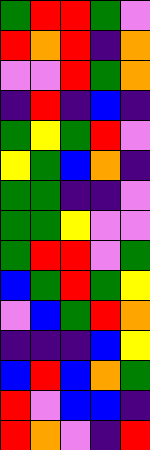[["green", "red", "red", "green", "violet"], ["red", "orange", "red", "indigo", "orange"], ["violet", "violet", "red", "green", "orange"], ["indigo", "red", "indigo", "blue", "indigo"], ["green", "yellow", "green", "red", "violet"], ["yellow", "green", "blue", "orange", "indigo"], ["green", "green", "indigo", "indigo", "violet"], ["green", "green", "yellow", "violet", "violet"], ["green", "red", "red", "violet", "green"], ["blue", "green", "red", "green", "yellow"], ["violet", "blue", "green", "red", "orange"], ["indigo", "indigo", "indigo", "blue", "yellow"], ["blue", "red", "blue", "orange", "green"], ["red", "violet", "blue", "blue", "indigo"], ["red", "orange", "violet", "indigo", "red"]]